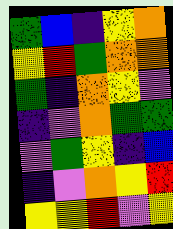[["green", "blue", "indigo", "yellow", "orange"], ["yellow", "red", "green", "orange", "orange"], ["green", "indigo", "orange", "yellow", "violet"], ["indigo", "violet", "orange", "green", "green"], ["violet", "green", "yellow", "indigo", "blue"], ["indigo", "violet", "orange", "yellow", "red"], ["yellow", "yellow", "red", "violet", "yellow"]]